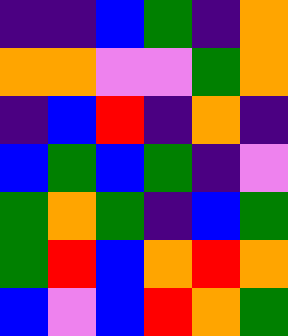[["indigo", "indigo", "blue", "green", "indigo", "orange"], ["orange", "orange", "violet", "violet", "green", "orange"], ["indigo", "blue", "red", "indigo", "orange", "indigo"], ["blue", "green", "blue", "green", "indigo", "violet"], ["green", "orange", "green", "indigo", "blue", "green"], ["green", "red", "blue", "orange", "red", "orange"], ["blue", "violet", "blue", "red", "orange", "green"]]